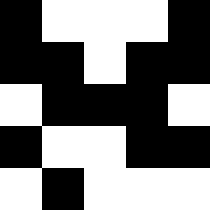[["black", "white", "white", "white", "black"], ["black", "black", "white", "black", "black"], ["white", "black", "black", "black", "white"], ["black", "white", "white", "black", "black"], ["white", "black", "white", "white", "white"]]